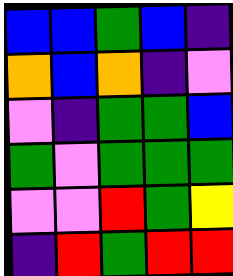[["blue", "blue", "green", "blue", "indigo"], ["orange", "blue", "orange", "indigo", "violet"], ["violet", "indigo", "green", "green", "blue"], ["green", "violet", "green", "green", "green"], ["violet", "violet", "red", "green", "yellow"], ["indigo", "red", "green", "red", "red"]]